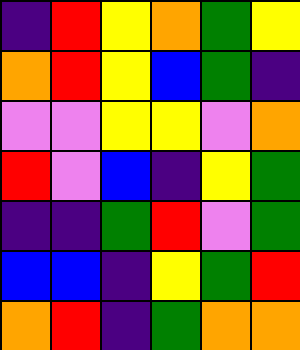[["indigo", "red", "yellow", "orange", "green", "yellow"], ["orange", "red", "yellow", "blue", "green", "indigo"], ["violet", "violet", "yellow", "yellow", "violet", "orange"], ["red", "violet", "blue", "indigo", "yellow", "green"], ["indigo", "indigo", "green", "red", "violet", "green"], ["blue", "blue", "indigo", "yellow", "green", "red"], ["orange", "red", "indigo", "green", "orange", "orange"]]